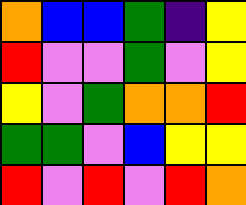[["orange", "blue", "blue", "green", "indigo", "yellow"], ["red", "violet", "violet", "green", "violet", "yellow"], ["yellow", "violet", "green", "orange", "orange", "red"], ["green", "green", "violet", "blue", "yellow", "yellow"], ["red", "violet", "red", "violet", "red", "orange"]]